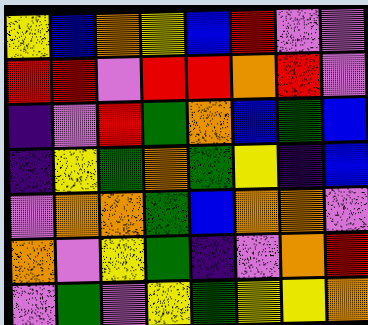[["yellow", "blue", "orange", "yellow", "blue", "red", "violet", "violet"], ["red", "red", "violet", "red", "red", "orange", "red", "violet"], ["indigo", "violet", "red", "green", "orange", "blue", "green", "blue"], ["indigo", "yellow", "green", "orange", "green", "yellow", "indigo", "blue"], ["violet", "orange", "orange", "green", "blue", "orange", "orange", "violet"], ["orange", "violet", "yellow", "green", "indigo", "violet", "orange", "red"], ["violet", "green", "violet", "yellow", "green", "yellow", "yellow", "orange"]]